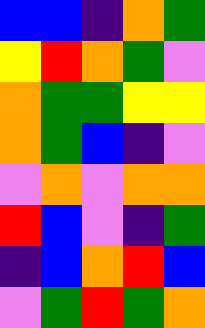[["blue", "blue", "indigo", "orange", "green"], ["yellow", "red", "orange", "green", "violet"], ["orange", "green", "green", "yellow", "yellow"], ["orange", "green", "blue", "indigo", "violet"], ["violet", "orange", "violet", "orange", "orange"], ["red", "blue", "violet", "indigo", "green"], ["indigo", "blue", "orange", "red", "blue"], ["violet", "green", "red", "green", "orange"]]